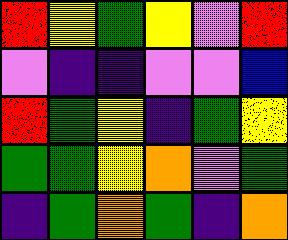[["red", "yellow", "green", "yellow", "violet", "red"], ["violet", "indigo", "indigo", "violet", "violet", "blue"], ["red", "green", "yellow", "indigo", "green", "yellow"], ["green", "green", "yellow", "orange", "violet", "green"], ["indigo", "green", "orange", "green", "indigo", "orange"]]